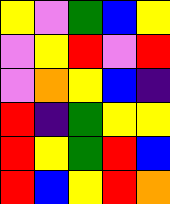[["yellow", "violet", "green", "blue", "yellow"], ["violet", "yellow", "red", "violet", "red"], ["violet", "orange", "yellow", "blue", "indigo"], ["red", "indigo", "green", "yellow", "yellow"], ["red", "yellow", "green", "red", "blue"], ["red", "blue", "yellow", "red", "orange"]]